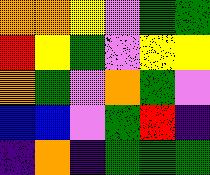[["orange", "orange", "yellow", "violet", "green", "green"], ["red", "yellow", "green", "violet", "yellow", "yellow"], ["orange", "green", "violet", "orange", "green", "violet"], ["blue", "blue", "violet", "green", "red", "indigo"], ["indigo", "orange", "indigo", "green", "green", "green"]]